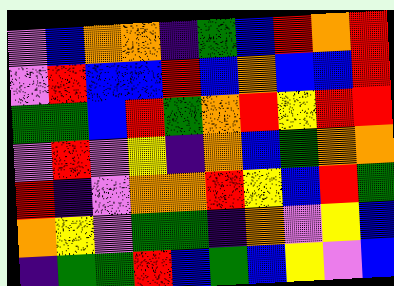[["violet", "blue", "orange", "orange", "indigo", "green", "blue", "red", "orange", "red"], ["violet", "red", "blue", "blue", "red", "blue", "orange", "blue", "blue", "red"], ["green", "green", "blue", "red", "green", "orange", "red", "yellow", "red", "red"], ["violet", "red", "violet", "yellow", "indigo", "orange", "blue", "green", "orange", "orange"], ["red", "indigo", "violet", "orange", "orange", "red", "yellow", "blue", "red", "green"], ["orange", "yellow", "violet", "green", "green", "indigo", "orange", "violet", "yellow", "blue"], ["indigo", "green", "green", "red", "blue", "green", "blue", "yellow", "violet", "blue"]]